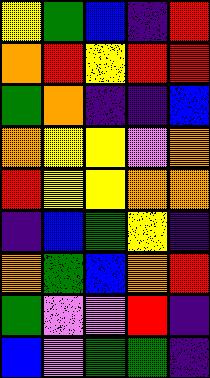[["yellow", "green", "blue", "indigo", "red"], ["orange", "red", "yellow", "red", "red"], ["green", "orange", "indigo", "indigo", "blue"], ["orange", "yellow", "yellow", "violet", "orange"], ["red", "yellow", "yellow", "orange", "orange"], ["indigo", "blue", "green", "yellow", "indigo"], ["orange", "green", "blue", "orange", "red"], ["green", "violet", "violet", "red", "indigo"], ["blue", "violet", "green", "green", "indigo"]]